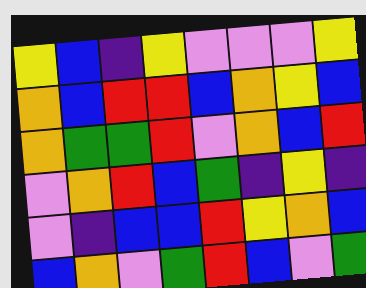[["yellow", "blue", "indigo", "yellow", "violet", "violet", "violet", "yellow"], ["orange", "blue", "red", "red", "blue", "orange", "yellow", "blue"], ["orange", "green", "green", "red", "violet", "orange", "blue", "red"], ["violet", "orange", "red", "blue", "green", "indigo", "yellow", "indigo"], ["violet", "indigo", "blue", "blue", "red", "yellow", "orange", "blue"], ["blue", "orange", "violet", "green", "red", "blue", "violet", "green"]]